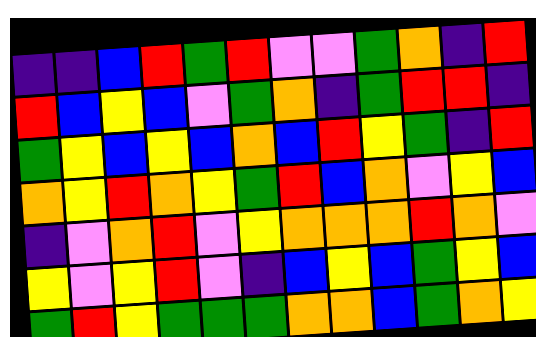[["indigo", "indigo", "blue", "red", "green", "red", "violet", "violet", "green", "orange", "indigo", "red"], ["red", "blue", "yellow", "blue", "violet", "green", "orange", "indigo", "green", "red", "red", "indigo"], ["green", "yellow", "blue", "yellow", "blue", "orange", "blue", "red", "yellow", "green", "indigo", "red"], ["orange", "yellow", "red", "orange", "yellow", "green", "red", "blue", "orange", "violet", "yellow", "blue"], ["indigo", "violet", "orange", "red", "violet", "yellow", "orange", "orange", "orange", "red", "orange", "violet"], ["yellow", "violet", "yellow", "red", "violet", "indigo", "blue", "yellow", "blue", "green", "yellow", "blue"], ["green", "red", "yellow", "green", "green", "green", "orange", "orange", "blue", "green", "orange", "yellow"]]